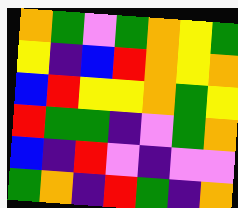[["orange", "green", "violet", "green", "orange", "yellow", "green"], ["yellow", "indigo", "blue", "red", "orange", "yellow", "orange"], ["blue", "red", "yellow", "yellow", "orange", "green", "yellow"], ["red", "green", "green", "indigo", "violet", "green", "orange"], ["blue", "indigo", "red", "violet", "indigo", "violet", "violet"], ["green", "orange", "indigo", "red", "green", "indigo", "orange"]]